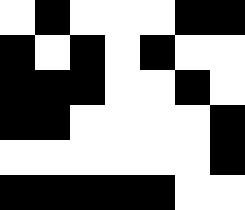[["white", "black", "white", "white", "white", "black", "black"], ["black", "white", "black", "white", "black", "white", "white"], ["black", "black", "black", "white", "white", "black", "white"], ["black", "black", "white", "white", "white", "white", "black"], ["white", "white", "white", "white", "white", "white", "black"], ["black", "black", "black", "black", "black", "white", "white"]]